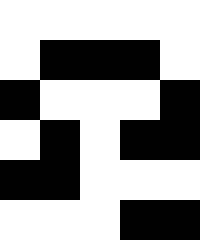[["white", "white", "white", "white", "white"], ["white", "black", "black", "black", "white"], ["black", "white", "white", "white", "black"], ["white", "black", "white", "black", "black"], ["black", "black", "white", "white", "white"], ["white", "white", "white", "black", "black"]]